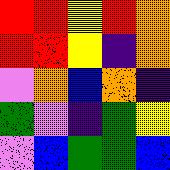[["red", "red", "yellow", "red", "orange"], ["red", "red", "yellow", "indigo", "orange"], ["violet", "orange", "blue", "orange", "indigo"], ["green", "violet", "indigo", "green", "yellow"], ["violet", "blue", "green", "green", "blue"]]